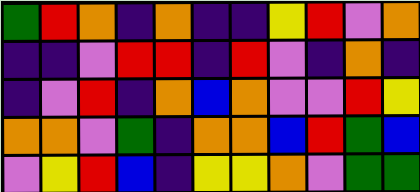[["green", "red", "orange", "indigo", "orange", "indigo", "indigo", "yellow", "red", "violet", "orange"], ["indigo", "indigo", "violet", "red", "red", "indigo", "red", "violet", "indigo", "orange", "indigo"], ["indigo", "violet", "red", "indigo", "orange", "blue", "orange", "violet", "violet", "red", "yellow"], ["orange", "orange", "violet", "green", "indigo", "orange", "orange", "blue", "red", "green", "blue"], ["violet", "yellow", "red", "blue", "indigo", "yellow", "yellow", "orange", "violet", "green", "green"]]